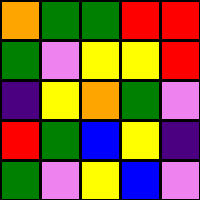[["orange", "green", "green", "red", "red"], ["green", "violet", "yellow", "yellow", "red"], ["indigo", "yellow", "orange", "green", "violet"], ["red", "green", "blue", "yellow", "indigo"], ["green", "violet", "yellow", "blue", "violet"]]